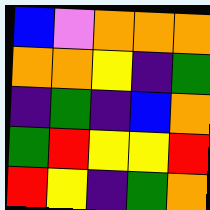[["blue", "violet", "orange", "orange", "orange"], ["orange", "orange", "yellow", "indigo", "green"], ["indigo", "green", "indigo", "blue", "orange"], ["green", "red", "yellow", "yellow", "red"], ["red", "yellow", "indigo", "green", "orange"]]